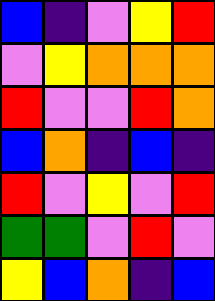[["blue", "indigo", "violet", "yellow", "red"], ["violet", "yellow", "orange", "orange", "orange"], ["red", "violet", "violet", "red", "orange"], ["blue", "orange", "indigo", "blue", "indigo"], ["red", "violet", "yellow", "violet", "red"], ["green", "green", "violet", "red", "violet"], ["yellow", "blue", "orange", "indigo", "blue"]]